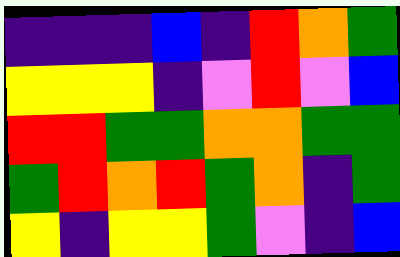[["indigo", "indigo", "indigo", "blue", "indigo", "red", "orange", "green"], ["yellow", "yellow", "yellow", "indigo", "violet", "red", "violet", "blue"], ["red", "red", "green", "green", "orange", "orange", "green", "green"], ["green", "red", "orange", "red", "green", "orange", "indigo", "green"], ["yellow", "indigo", "yellow", "yellow", "green", "violet", "indigo", "blue"]]